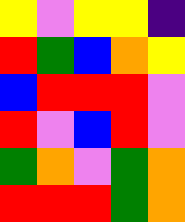[["yellow", "violet", "yellow", "yellow", "indigo"], ["red", "green", "blue", "orange", "yellow"], ["blue", "red", "red", "red", "violet"], ["red", "violet", "blue", "red", "violet"], ["green", "orange", "violet", "green", "orange"], ["red", "red", "red", "green", "orange"]]